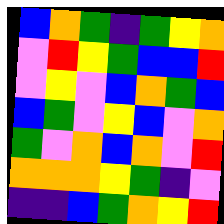[["blue", "orange", "green", "indigo", "green", "yellow", "orange"], ["violet", "red", "yellow", "green", "blue", "blue", "red"], ["violet", "yellow", "violet", "blue", "orange", "green", "blue"], ["blue", "green", "violet", "yellow", "blue", "violet", "orange"], ["green", "violet", "orange", "blue", "orange", "violet", "red"], ["orange", "orange", "orange", "yellow", "green", "indigo", "violet"], ["indigo", "indigo", "blue", "green", "orange", "yellow", "red"]]